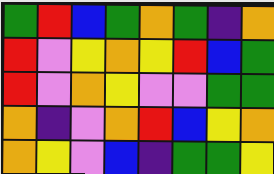[["green", "red", "blue", "green", "orange", "green", "indigo", "orange"], ["red", "violet", "yellow", "orange", "yellow", "red", "blue", "green"], ["red", "violet", "orange", "yellow", "violet", "violet", "green", "green"], ["orange", "indigo", "violet", "orange", "red", "blue", "yellow", "orange"], ["orange", "yellow", "violet", "blue", "indigo", "green", "green", "yellow"]]